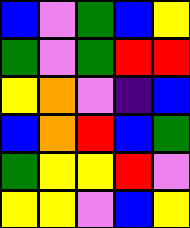[["blue", "violet", "green", "blue", "yellow"], ["green", "violet", "green", "red", "red"], ["yellow", "orange", "violet", "indigo", "blue"], ["blue", "orange", "red", "blue", "green"], ["green", "yellow", "yellow", "red", "violet"], ["yellow", "yellow", "violet", "blue", "yellow"]]